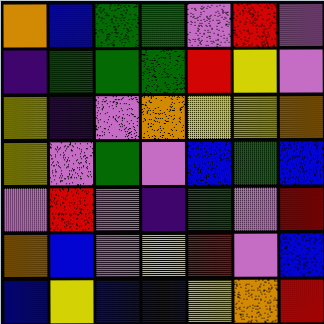[["orange", "blue", "green", "green", "violet", "red", "violet"], ["indigo", "green", "green", "green", "red", "yellow", "violet"], ["yellow", "indigo", "violet", "orange", "yellow", "yellow", "orange"], ["yellow", "violet", "green", "violet", "blue", "green", "blue"], ["violet", "red", "violet", "indigo", "green", "violet", "red"], ["orange", "blue", "violet", "yellow", "red", "violet", "blue"], ["blue", "yellow", "blue", "blue", "yellow", "orange", "red"]]